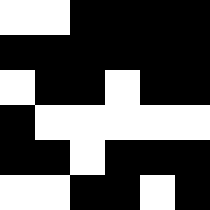[["white", "white", "black", "black", "black", "black"], ["black", "black", "black", "black", "black", "black"], ["white", "black", "black", "white", "black", "black"], ["black", "white", "white", "white", "white", "white"], ["black", "black", "white", "black", "black", "black"], ["white", "white", "black", "black", "white", "black"]]